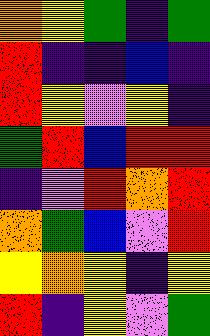[["orange", "yellow", "green", "indigo", "green"], ["red", "indigo", "indigo", "blue", "indigo"], ["red", "yellow", "violet", "yellow", "indigo"], ["green", "red", "blue", "red", "red"], ["indigo", "violet", "red", "orange", "red"], ["orange", "green", "blue", "violet", "red"], ["yellow", "orange", "yellow", "indigo", "yellow"], ["red", "indigo", "yellow", "violet", "green"]]